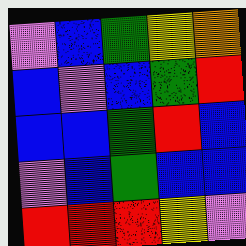[["violet", "blue", "green", "yellow", "orange"], ["blue", "violet", "blue", "green", "red"], ["blue", "blue", "green", "red", "blue"], ["violet", "blue", "green", "blue", "blue"], ["red", "red", "red", "yellow", "violet"]]